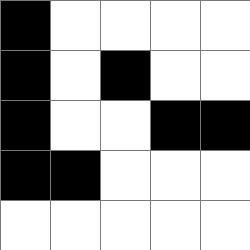[["black", "white", "white", "white", "white"], ["black", "white", "black", "white", "white"], ["black", "white", "white", "black", "black"], ["black", "black", "white", "white", "white"], ["white", "white", "white", "white", "white"]]